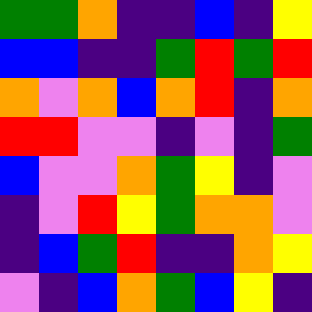[["green", "green", "orange", "indigo", "indigo", "blue", "indigo", "yellow"], ["blue", "blue", "indigo", "indigo", "green", "red", "green", "red"], ["orange", "violet", "orange", "blue", "orange", "red", "indigo", "orange"], ["red", "red", "violet", "violet", "indigo", "violet", "indigo", "green"], ["blue", "violet", "violet", "orange", "green", "yellow", "indigo", "violet"], ["indigo", "violet", "red", "yellow", "green", "orange", "orange", "violet"], ["indigo", "blue", "green", "red", "indigo", "indigo", "orange", "yellow"], ["violet", "indigo", "blue", "orange", "green", "blue", "yellow", "indigo"]]